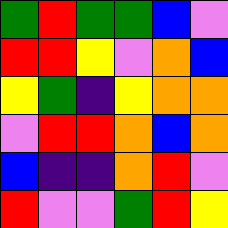[["green", "red", "green", "green", "blue", "violet"], ["red", "red", "yellow", "violet", "orange", "blue"], ["yellow", "green", "indigo", "yellow", "orange", "orange"], ["violet", "red", "red", "orange", "blue", "orange"], ["blue", "indigo", "indigo", "orange", "red", "violet"], ["red", "violet", "violet", "green", "red", "yellow"]]